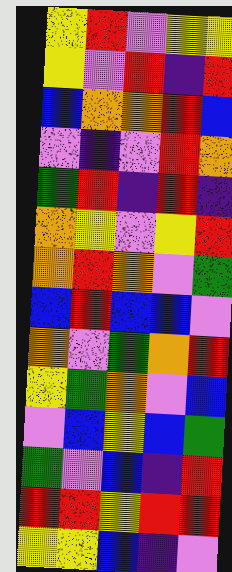[["yellow", "red", "violet", "yellow", "yellow"], ["yellow", "violet", "red", "indigo", "red"], ["blue", "orange", "orange", "red", "blue"], ["violet", "indigo", "violet", "red", "orange"], ["green", "red", "indigo", "red", "indigo"], ["orange", "yellow", "violet", "yellow", "red"], ["orange", "red", "orange", "violet", "green"], ["blue", "red", "blue", "blue", "violet"], ["orange", "violet", "green", "orange", "red"], ["yellow", "green", "orange", "violet", "blue"], ["violet", "blue", "yellow", "blue", "green"], ["green", "violet", "blue", "indigo", "red"], ["red", "red", "yellow", "red", "red"], ["yellow", "yellow", "blue", "indigo", "violet"]]